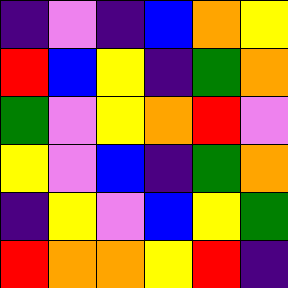[["indigo", "violet", "indigo", "blue", "orange", "yellow"], ["red", "blue", "yellow", "indigo", "green", "orange"], ["green", "violet", "yellow", "orange", "red", "violet"], ["yellow", "violet", "blue", "indigo", "green", "orange"], ["indigo", "yellow", "violet", "blue", "yellow", "green"], ["red", "orange", "orange", "yellow", "red", "indigo"]]